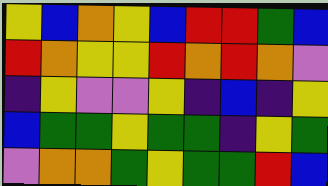[["yellow", "blue", "orange", "yellow", "blue", "red", "red", "green", "blue"], ["red", "orange", "yellow", "yellow", "red", "orange", "red", "orange", "violet"], ["indigo", "yellow", "violet", "violet", "yellow", "indigo", "blue", "indigo", "yellow"], ["blue", "green", "green", "yellow", "green", "green", "indigo", "yellow", "green"], ["violet", "orange", "orange", "green", "yellow", "green", "green", "red", "blue"]]